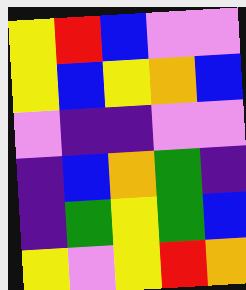[["yellow", "red", "blue", "violet", "violet"], ["yellow", "blue", "yellow", "orange", "blue"], ["violet", "indigo", "indigo", "violet", "violet"], ["indigo", "blue", "orange", "green", "indigo"], ["indigo", "green", "yellow", "green", "blue"], ["yellow", "violet", "yellow", "red", "orange"]]